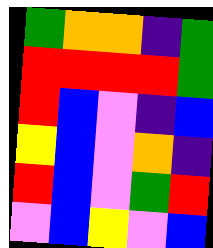[["green", "orange", "orange", "indigo", "green"], ["red", "red", "red", "red", "green"], ["red", "blue", "violet", "indigo", "blue"], ["yellow", "blue", "violet", "orange", "indigo"], ["red", "blue", "violet", "green", "red"], ["violet", "blue", "yellow", "violet", "blue"]]